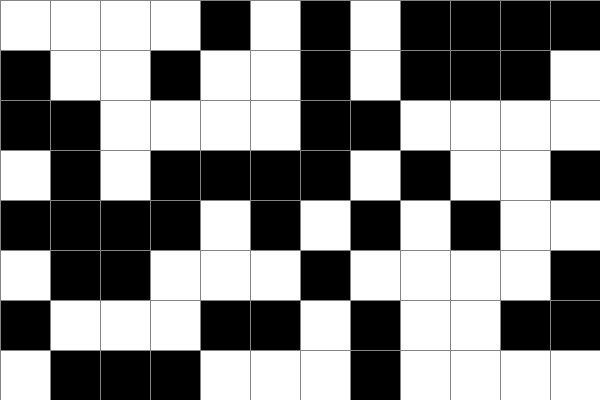[["white", "white", "white", "white", "black", "white", "black", "white", "black", "black", "black", "black"], ["black", "white", "white", "black", "white", "white", "black", "white", "black", "black", "black", "white"], ["black", "black", "white", "white", "white", "white", "black", "black", "white", "white", "white", "white"], ["white", "black", "white", "black", "black", "black", "black", "white", "black", "white", "white", "black"], ["black", "black", "black", "black", "white", "black", "white", "black", "white", "black", "white", "white"], ["white", "black", "black", "white", "white", "white", "black", "white", "white", "white", "white", "black"], ["black", "white", "white", "white", "black", "black", "white", "black", "white", "white", "black", "black"], ["white", "black", "black", "black", "white", "white", "white", "black", "white", "white", "white", "white"]]